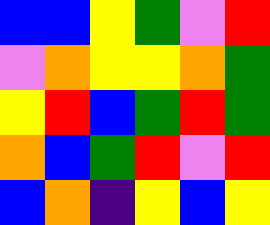[["blue", "blue", "yellow", "green", "violet", "red"], ["violet", "orange", "yellow", "yellow", "orange", "green"], ["yellow", "red", "blue", "green", "red", "green"], ["orange", "blue", "green", "red", "violet", "red"], ["blue", "orange", "indigo", "yellow", "blue", "yellow"]]